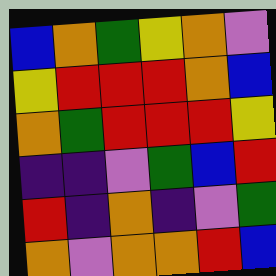[["blue", "orange", "green", "yellow", "orange", "violet"], ["yellow", "red", "red", "red", "orange", "blue"], ["orange", "green", "red", "red", "red", "yellow"], ["indigo", "indigo", "violet", "green", "blue", "red"], ["red", "indigo", "orange", "indigo", "violet", "green"], ["orange", "violet", "orange", "orange", "red", "blue"]]